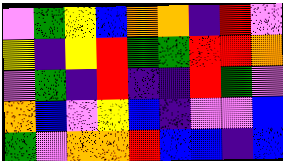[["violet", "green", "yellow", "blue", "orange", "orange", "indigo", "red", "violet"], ["yellow", "indigo", "yellow", "red", "green", "green", "red", "red", "orange"], ["violet", "green", "indigo", "red", "indigo", "indigo", "red", "green", "violet"], ["orange", "blue", "violet", "yellow", "blue", "indigo", "violet", "violet", "blue"], ["green", "violet", "orange", "orange", "red", "blue", "blue", "indigo", "blue"]]